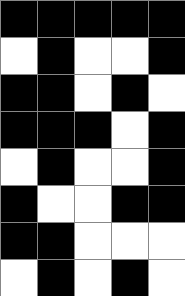[["black", "black", "black", "black", "black"], ["white", "black", "white", "white", "black"], ["black", "black", "white", "black", "white"], ["black", "black", "black", "white", "black"], ["white", "black", "white", "white", "black"], ["black", "white", "white", "black", "black"], ["black", "black", "white", "white", "white"], ["white", "black", "white", "black", "white"]]